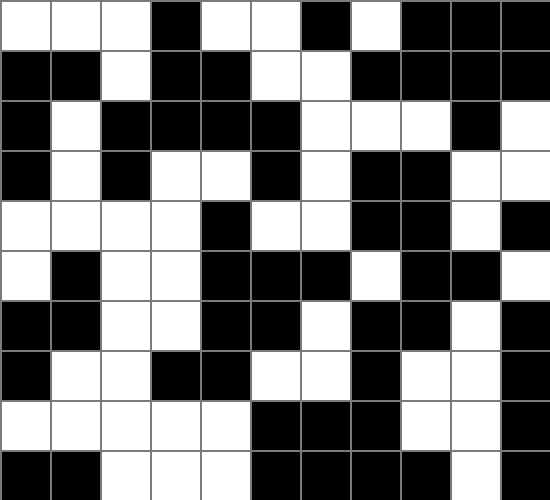[["white", "white", "white", "black", "white", "white", "black", "white", "black", "black", "black"], ["black", "black", "white", "black", "black", "white", "white", "black", "black", "black", "black"], ["black", "white", "black", "black", "black", "black", "white", "white", "white", "black", "white"], ["black", "white", "black", "white", "white", "black", "white", "black", "black", "white", "white"], ["white", "white", "white", "white", "black", "white", "white", "black", "black", "white", "black"], ["white", "black", "white", "white", "black", "black", "black", "white", "black", "black", "white"], ["black", "black", "white", "white", "black", "black", "white", "black", "black", "white", "black"], ["black", "white", "white", "black", "black", "white", "white", "black", "white", "white", "black"], ["white", "white", "white", "white", "white", "black", "black", "black", "white", "white", "black"], ["black", "black", "white", "white", "white", "black", "black", "black", "black", "white", "black"]]